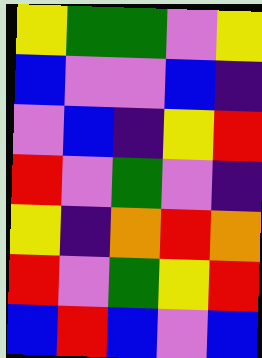[["yellow", "green", "green", "violet", "yellow"], ["blue", "violet", "violet", "blue", "indigo"], ["violet", "blue", "indigo", "yellow", "red"], ["red", "violet", "green", "violet", "indigo"], ["yellow", "indigo", "orange", "red", "orange"], ["red", "violet", "green", "yellow", "red"], ["blue", "red", "blue", "violet", "blue"]]